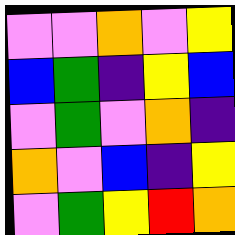[["violet", "violet", "orange", "violet", "yellow"], ["blue", "green", "indigo", "yellow", "blue"], ["violet", "green", "violet", "orange", "indigo"], ["orange", "violet", "blue", "indigo", "yellow"], ["violet", "green", "yellow", "red", "orange"]]